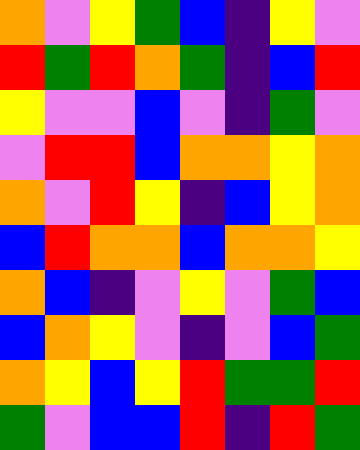[["orange", "violet", "yellow", "green", "blue", "indigo", "yellow", "violet"], ["red", "green", "red", "orange", "green", "indigo", "blue", "red"], ["yellow", "violet", "violet", "blue", "violet", "indigo", "green", "violet"], ["violet", "red", "red", "blue", "orange", "orange", "yellow", "orange"], ["orange", "violet", "red", "yellow", "indigo", "blue", "yellow", "orange"], ["blue", "red", "orange", "orange", "blue", "orange", "orange", "yellow"], ["orange", "blue", "indigo", "violet", "yellow", "violet", "green", "blue"], ["blue", "orange", "yellow", "violet", "indigo", "violet", "blue", "green"], ["orange", "yellow", "blue", "yellow", "red", "green", "green", "red"], ["green", "violet", "blue", "blue", "red", "indigo", "red", "green"]]